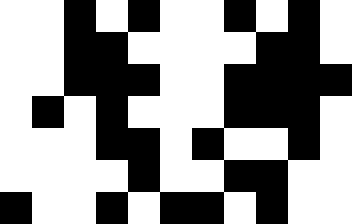[["white", "white", "black", "white", "black", "white", "white", "black", "white", "black", "white"], ["white", "white", "black", "black", "white", "white", "white", "white", "black", "black", "white"], ["white", "white", "black", "black", "black", "white", "white", "black", "black", "black", "black"], ["white", "black", "white", "black", "white", "white", "white", "black", "black", "black", "white"], ["white", "white", "white", "black", "black", "white", "black", "white", "white", "black", "white"], ["white", "white", "white", "white", "black", "white", "white", "black", "black", "white", "white"], ["black", "white", "white", "black", "white", "black", "black", "white", "black", "white", "white"]]